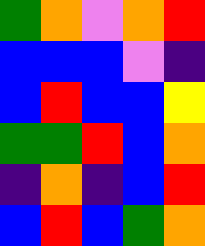[["green", "orange", "violet", "orange", "red"], ["blue", "blue", "blue", "violet", "indigo"], ["blue", "red", "blue", "blue", "yellow"], ["green", "green", "red", "blue", "orange"], ["indigo", "orange", "indigo", "blue", "red"], ["blue", "red", "blue", "green", "orange"]]